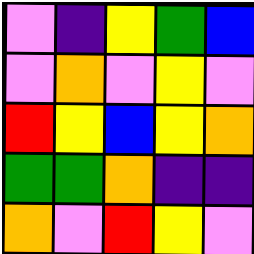[["violet", "indigo", "yellow", "green", "blue"], ["violet", "orange", "violet", "yellow", "violet"], ["red", "yellow", "blue", "yellow", "orange"], ["green", "green", "orange", "indigo", "indigo"], ["orange", "violet", "red", "yellow", "violet"]]